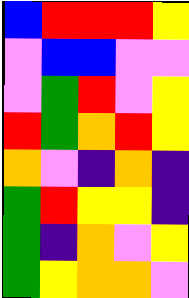[["blue", "red", "red", "red", "yellow"], ["violet", "blue", "blue", "violet", "violet"], ["violet", "green", "red", "violet", "yellow"], ["red", "green", "orange", "red", "yellow"], ["orange", "violet", "indigo", "orange", "indigo"], ["green", "red", "yellow", "yellow", "indigo"], ["green", "indigo", "orange", "violet", "yellow"], ["green", "yellow", "orange", "orange", "violet"]]